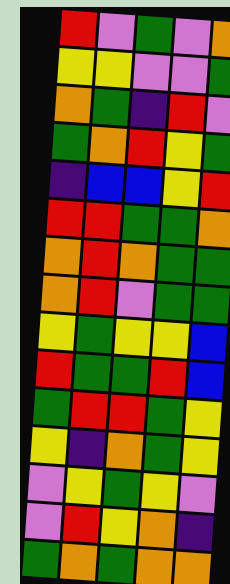[["red", "violet", "green", "violet", "orange"], ["yellow", "yellow", "violet", "violet", "green"], ["orange", "green", "indigo", "red", "violet"], ["green", "orange", "red", "yellow", "green"], ["indigo", "blue", "blue", "yellow", "red"], ["red", "red", "green", "green", "orange"], ["orange", "red", "orange", "green", "green"], ["orange", "red", "violet", "green", "green"], ["yellow", "green", "yellow", "yellow", "blue"], ["red", "green", "green", "red", "blue"], ["green", "red", "red", "green", "yellow"], ["yellow", "indigo", "orange", "green", "yellow"], ["violet", "yellow", "green", "yellow", "violet"], ["violet", "red", "yellow", "orange", "indigo"], ["green", "orange", "green", "orange", "orange"]]